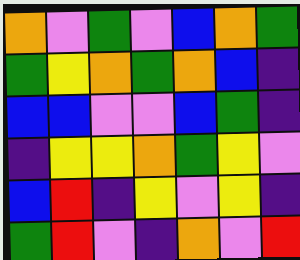[["orange", "violet", "green", "violet", "blue", "orange", "green"], ["green", "yellow", "orange", "green", "orange", "blue", "indigo"], ["blue", "blue", "violet", "violet", "blue", "green", "indigo"], ["indigo", "yellow", "yellow", "orange", "green", "yellow", "violet"], ["blue", "red", "indigo", "yellow", "violet", "yellow", "indigo"], ["green", "red", "violet", "indigo", "orange", "violet", "red"]]